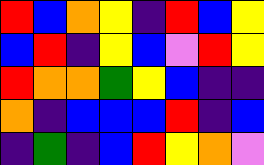[["red", "blue", "orange", "yellow", "indigo", "red", "blue", "yellow"], ["blue", "red", "indigo", "yellow", "blue", "violet", "red", "yellow"], ["red", "orange", "orange", "green", "yellow", "blue", "indigo", "indigo"], ["orange", "indigo", "blue", "blue", "blue", "red", "indigo", "blue"], ["indigo", "green", "indigo", "blue", "red", "yellow", "orange", "violet"]]